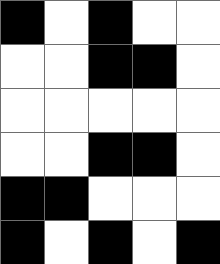[["black", "white", "black", "white", "white"], ["white", "white", "black", "black", "white"], ["white", "white", "white", "white", "white"], ["white", "white", "black", "black", "white"], ["black", "black", "white", "white", "white"], ["black", "white", "black", "white", "black"]]